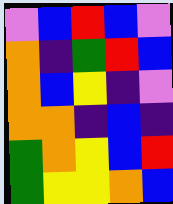[["violet", "blue", "red", "blue", "violet"], ["orange", "indigo", "green", "red", "blue"], ["orange", "blue", "yellow", "indigo", "violet"], ["orange", "orange", "indigo", "blue", "indigo"], ["green", "orange", "yellow", "blue", "red"], ["green", "yellow", "yellow", "orange", "blue"]]